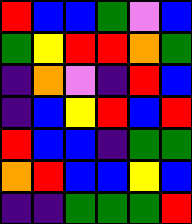[["red", "blue", "blue", "green", "violet", "blue"], ["green", "yellow", "red", "red", "orange", "green"], ["indigo", "orange", "violet", "indigo", "red", "blue"], ["indigo", "blue", "yellow", "red", "blue", "red"], ["red", "blue", "blue", "indigo", "green", "green"], ["orange", "red", "blue", "blue", "yellow", "blue"], ["indigo", "indigo", "green", "green", "green", "red"]]